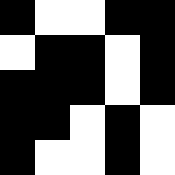[["black", "white", "white", "black", "black"], ["white", "black", "black", "white", "black"], ["black", "black", "black", "white", "black"], ["black", "black", "white", "black", "white"], ["black", "white", "white", "black", "white"]]